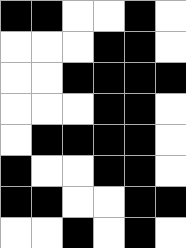[["black", "black", "white", "white", "black", "white"], ["white", "white", "white", "black", "black", "white"], ["white", "white", "black", "black", "black", "black"], ["white", "white", "white", "black", "black", "white"], ["white", "black", "black", "black", "black", "white"], ["black", "white", "white", "black", "black", "white"], ["black", "black", "white", "white", "black", "black"], ["white", "white", "black", "white", "black", "white"]]